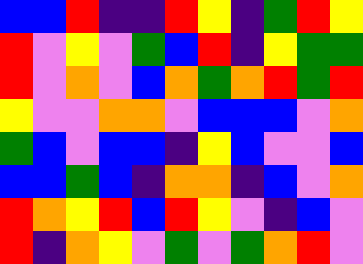[["blue", "blue", "red", "indigo", "indigo", "red", "yellow", "indigo", "green", "red", "yellow"], ["red", "violet", "yellow", "violet", "green", "blue", "red", "indigo", "yellow", "green", "green"], ["red", "violet", "orange", "violet", "blue", "orange", "green", "orange", "red", "green", "red"], ["yellow", "violet", "violet", "orange", "orange", "violet", "blue", "blue", "blue", "violet", "orange"], ["green", "blue", "violet", "blue", "blue", "indigo", "yellow", "blue", "violet", "violet", "blue"], ["blue", "blue", "green", "blue", "indigo", "orange", "orange", "indigo", "blue", "violet", "orange"], ["red", "orange", "yellow", "red", "blue", "red", "yellow", "violet", "indigo", "blue", "violet"], ["red", "indigo", "orange", "yellow", "violet", "green", "violet", "green", "orange", "red", "violet"]]